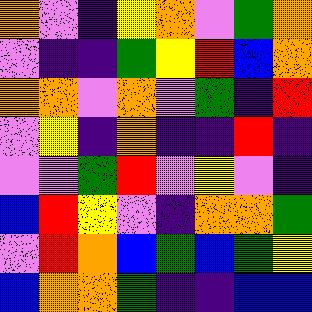[["orange", "violet", "indigo", "yellow", "orange", "violet", "green", "orange"], ["violet", "indigo", "indigo", "green", "yellow", "red", "blue", "orange"], ["orange", "orange", "violet", "orange", "violet", "green", "indigo", "red"], ["violet", "yellow", "indigo", "orange", "indigo", "indigo", "red", "indigo"], ["violet", "violet", "green", "red", "violet", "yellow", "violet", "indigo"], ["blue", "red", "yellow", "violet", "indigo", "orange", "orange", "green"], ["violet", "red", "orange", "blue", "green", "blue", "green", "yellow"], ["blue", "orange", "orange", "green", "indigo", "indigo", "blue", "blue"]]